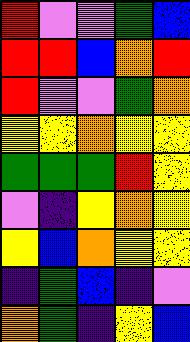[["red", "violet", "violet", "green", "blue"], ["red", "red", "blue", "orange", "red"], ["red", "violet", "violet", "green", "orange"], ["yellow", "yellow", "orange", "yellow", "yellow"], ["green", "green", "green", "red", "yellow"], ["violet", "indigo", "yellow", "orange", "yellow"], ["yellow", "blue", "orange", "yellow", "yellow"], ["indigo", "green", "blue", "indigo", "violet"], ["orange", "green", "indigo", "yellow", "blue"]]